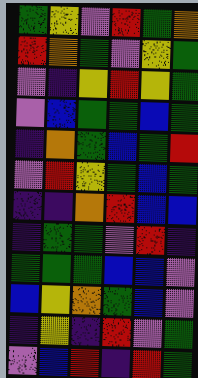[["green", "yellow", "violet", "red", "green", "orange"], ["red", "orange", "green", "violet", "yellow", "green"], ["violet", "indigo", "yellow", "red", "yellow", "green"], ["violet", "blue", "green", "green", "blue", "green"], ["indigo", "orange", "green", "blue", "green", "red"], ["violet", "red", "yellow", "green", "blue", "green"], ["indigo", "indigo", "orange", "red", "blue", "blue"], ["indigo", "green", "green", "violet", "red", "indigo"], ["green", "green", "green", "blue", "blue", "violet"], ["blue", "yellow", "orange", "green", "blue", "violet"], ["indigo", "yellow", "indigo", "red", "violet", "green"], ["violet", "blue", "red", "indigo", "red", "green"]]